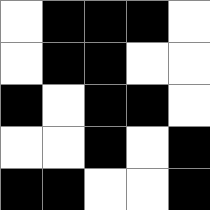[["white", "black", "black", "black", "white"], ["white", "black", "black", "white", "white"], ["black", "white", "black", "black", "white"], ["white", "white", "black", "white", "black"], ["black", "black", "white", "white", "black"]]